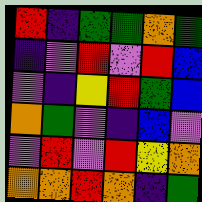[["red", "indigo", "green", "green", "orange", "green"], ["indigo", "violet", "red", "violet", "red", "blue"], ["violet", "indigo", "yellow", "red", "green", "blue"], ["orange", "green", "violet", "indigo", "blue", "violet"], ["violet", "red", "violet", "red", "yellow", "orange"], ["orange", "orange", "red", "orange", "indigo", "green"]]